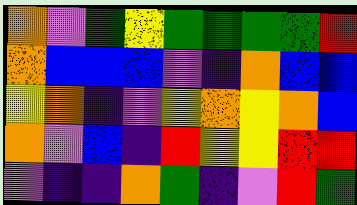[["orange", "violet", "green", "yellow", "green", "green", "green", "green", "red"], ["orange", "blue", "blue", "blue", "violet", "indigo", "orange", "blue", "blue"], ["yellow", "orange", "indigo", "violet", "yellow", "orange", "yellow", "orange", "blue"], ["orange", "violet", "blue", "indigo", "red", "yellow", "yellow", "red", "red"], ["violet", "indigo", "indigo", "orange", "green", "indigo", "violet", "red", "green"]]